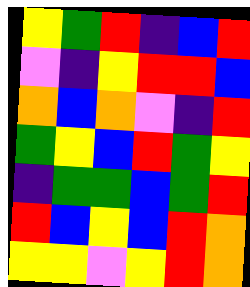[["yellow", "green", "red", "indigo", "blue", "red"], ["violet", "indigo", "yellow", "red", "red", "blue"], ["orange", "blue", "orange", "violet", "indigo", "red"], ["green", "yellow", "blue", "red", "green", "yellow"], ["indigo", "green", "green", "blue", "green", "red"], ["red", "blue", "yellow", "blue", "red", "orange"], ["yellow", "yellow", "violet", "yellow", "red", "orange"]]